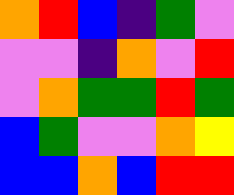[["orange", "red", "blue", "indigo", "green", "violet"], ["violet", "violet", "indigo", "orange", "violet", "red"], ["violet", "orange", "green", "green", "red", "green"], ["blue", "green", "violet", "violet", "orange", "yellow"], ["blue", "blue", "orange", "blue", "red", "red"]]